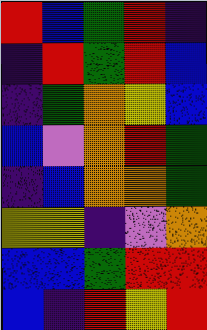[["red", "blue", "green", "red", "indigo"], ["indigo", "red", "green", "red", "blue"], ["indigo", "green", "orange", "yellow", "blue"], ["blue", "violet", "orange", "red", "green"], ["indigo", "blue", "orange", "orange", "green"], ["yellow", "yellow", "indigo", "violet", "orange"], ["blue", "blue", "green", "red", "red"], ["blue", "indigo", "red", "yellow", "red"]]